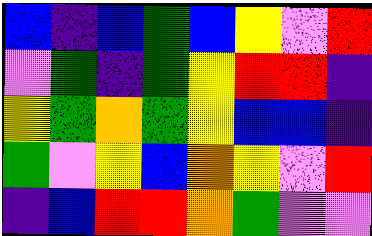[["blue", "indigo", "blue", "green", "blue", "yellow", "violet", "red"], ["violet", "green", "indigo", "green", "yellow", "red", "red", "indigo"], ["yellow", "green", "orange", "green", "yellow", "blue", "blue", "indigo"], ["green", "violet", "yellow", "blue", "orange", "yellow", "violet", "red"], ["indigo", "blue", "red", "red", "orange", "green", "violet", "violet"]]